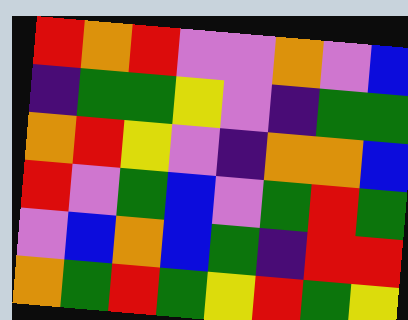[["red", "orange", "red", "violet", "violet", "orange", "violet", "blue"], ["indigo", "green", "green", "yellow", "violet", "indigo", "green", "green"], ["orange", "red", "yellow", "violet", "indigo", "orange", "orange", "blue"], ["red", "violet", "green", "blue", "violet", "green", "red", "green"], ["violet", "blue", "orange", "blue", "green", "indigo", "red", "red"], ["orange", "green", "red", "green", "yellow", "red", "green", "yellow"]]